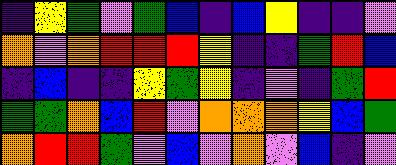[["indigo", "yellow", "green", "violet", "green", "blue", "indigo", "blue", "yellow", "indigo", "indigo", "violet"], ["orange", "violet", "orange", "red", "red", "red", "yellow", "indigo", "indigo", "green", "red", "blue"], ["indigo", "blue", "indigo", "indigo", "yellow", "green", "yellow", "indigo", "violet", "indigo", "green", "red"], ["green", "green", "orange", "blue", "red", "violet", "orange", "orange", "orange", "yellow", "blue", "green"], ["orange", "red", "red", "green", "violet", "blue", "violet", "orange", "violet", "blue", "indigo", "violet"]]